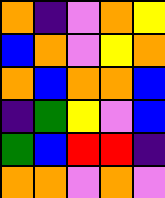[["orange", "indigo", "violet", "orange", "yellow"], ["blue", "orange", "violet", "yellow", "orange"], ["orange", "blue", "orange", "orange", "blue"], ["indigo", "green", "yellow", "violet", "blue"], ["green", "blue", "red", "red", "indigo"], ["orange", "orange", "violet", "orange", "violet"]]